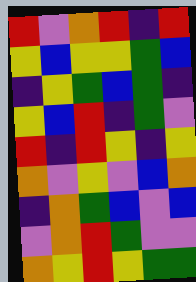[["red", "violet", "orange", "red", "indigo", "red"], ["yellow", "blue", "yellow", "yellow", "green", "blue"], ["indigo", "yellow", "green", "blue", "green", "indigo"], ["yellow", "blue", "red", "indigo", "green", "violet"], ["red", "indigo", "red", "yellow", "indigo", "yellow"], ["orange", "violet", "yellow", "violet", "blue", "orange"], ["indigo", "orange", "green", "blue", "violet", "blue"], ["violet", "orange", "red", "green", "violet", "violet"], ["orange", "yellow", "red", "yellow", "green", "green"]]